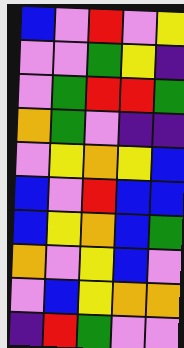[["blue", "violet", "red", "violet", "yellow"], ["violet", "violet", "green", "yellow", "indigo"], ["violet", "green", "red", "red", "green"], ["orange", "green", "violet", "indigo", "indigo"], ["violet", "yellow", "orange", "yellow", "blue"], ["blue", "violet", "red", "blue", "blue"], ["blue", "yellow", "orange", "blue", "green"], ["orange", "violet", "yellow", "blue", "violet"], ["violet", "blue", "yellow", "orange", "orange"], ["indigo", "red", "green", "violet", "violet"]]